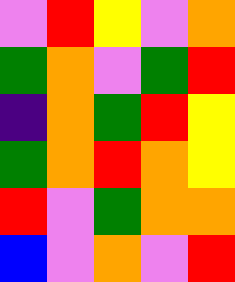[["violet", "red", "yellow", "violet", "orange"], ["green", "orange", "violet", "green", "red"], ["indigo", "orange", "green", "red", "yellow"], ["green", "orange", "red", "orange", "yellow"], ["red", "violet", "green", "orange", "orange"], ["blue", "violet", "orange", "violet", "red"]]